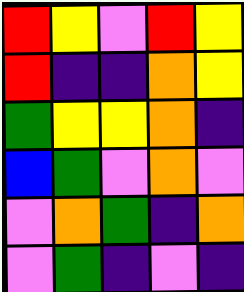[["red", "yellow", "violet", "red", "yellow"], ["red", "indigo", "indigo", "orange", "yellow"], ["green", "yellow", "yellow", "orange", "indigo"], ["blue", "green", "violet", "orange", "violet"], ["violet", "orange", "green", "indigo", "orange"], ["violet", "green", "indigo", "violet", "indigo"]]